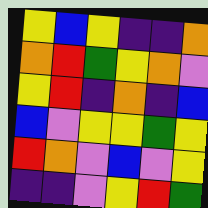[["yellow", "blue", "yellow", "indigo", "indigo", "orange"], ["orange", "red", "green", "yellow", "orange", "violet"], ["yellow", "red", "indigo", "orange", "indigo", "blue"], ["blue", "violet", "yellow", "yellow", "green", "yellow"], ["red", "orange", "violet", "blue", "violet", "yellow"], ["indigo", "indigo", "violet", "yellow", "red", "green"]]